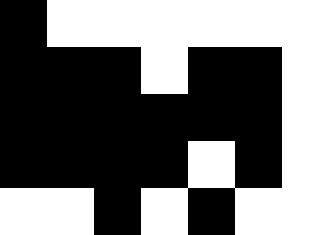[["black", "white", "white", "white", "white", "white", "white"], ["black", "black", "black", "white", "black", "black", "white"], ["black", "black", "black", "black", "black", "black", "white"], ["black", "black", "black", "black", "white", "black", "white"], ["white", "white", "black", "white", "black", "white", "white"]]